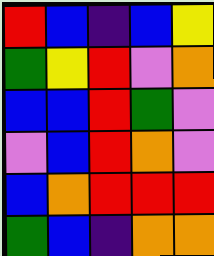[["red", "blue", "indigo", "blue", "yellow"], ["green", "yellow", "red", "violet", "orange"], ["blue", "blue", "red", "green", "violet"], ["violet", "blue", "red", "orange", "violet"], ["blue", "orange", "red", "red", "red"], ["green", "blue", "indigo", "orange", "orange"]]